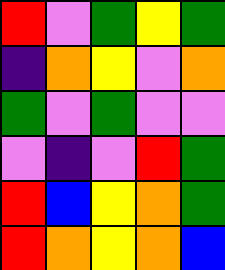[["red", "violet", "green", "yellow", "green"], ["indigo", "orange", "yellow", "violet", "orange"], ["green", "violet", "green", "violet", "violet"], ["violet", "indigo", "violet", "red", "green"], ["red", "blue", "yellow", "orange", "green"], ["red", "orange", "yellow", "orange", "blue"]]